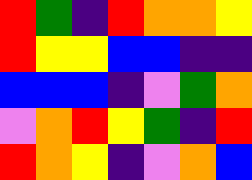[["red", "green", "indigo", "red", "orange", "orange", "yellow"], ["red", "yellow", "yellow", "blue", "blue", "indigo", "indigo"], ["blue", "blue", "blue", "indigo", "violet", "green", "orange"], ["violet", "orange", "red", "yellow", "green", "indigo", "red"], ["red", "orange", "yellow", "indigo", "violet", "orange", "blue"]]